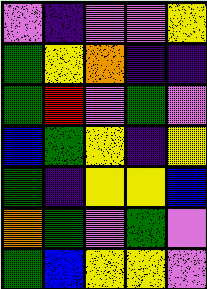[["violet", "indigo", "violet", "violet", "yellow"], ["green", "yellow", "orange", "indigo", "indigo"], ["green", "red", "violet", "green", "violet"], ["blue", "green", "yellow", "indigo", "yellow"], ["green", "indigo", "yellow", "yellow", "blue"], ["orange", "green", "violet", "green", "violet"], ["green", "blue", "yellow", "yellow", "violet"]]